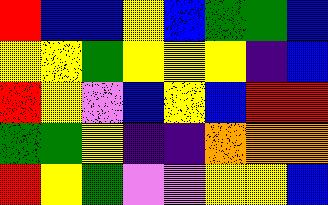[["red", "blue", "blue", "yellow", "blue", "green", "green", "blue"], ["yellow", "yellow", "green", "yellow", "yellow", "yellow", "indigo", "blue"], ["red", "yellow", "violet", "blue", "yellow", "blue", "red", "red"], ["green", "green", "yellow", "indigo", "indigo", "orange", "orange", "orange"], ["red", "yellow", "green", "violet", "violet", "yellow", "yellow", "blue"]]